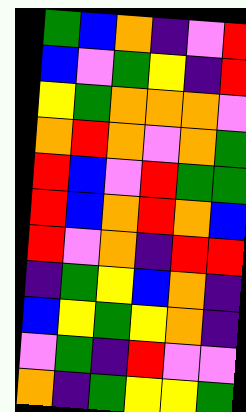[["green", "blue", "orange", "indigo", "violet", "red"], ["blue", "violet", "green", "yellow", "indigo", "red"], ["yellow", "green", "orange", "orange", "orange", "violet"], ["orange", "red", "orange", "violet", "orange", "green"], ["red", "blue", "violet", "red", "green", "green"], ["red", "blue", "orange", "red", "orange", "blue"], ["red", "violet", "orange", "indigo", "red", "red"], ["indigo", "green", "yellow", "blue", "orange", "indigo"], ["blue", "yellow", "green", "yellow", "orange", "indigo"], ["violet", "green", "indigo", "red", "violet", "violet"], ["orange", "indigo", "green", "yellow", "yellow", "green"]]